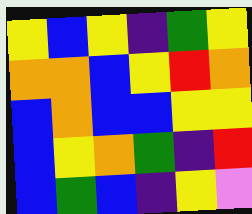[["yellow", "blue", "yellow", "indigo", "green", "yellow"], ["orange", "orange", "blue", "yellow", "red", "orange"], ["blue", "orange", "blue", "blue", "yellow", "yellow"], ["blue", "yellow", "orange", "green", "indigo", "red"], ["blue", "green", "blue", "indigo", "yellow", "violet"]]